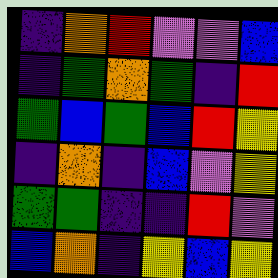[["indigo", "orange", "red", "violet", "violet", "blue"], ["indigo", "green", "orange", "green", "indigo", "red"], ["green", "blue", "green", "blue", "red", "yellow"], ["indigo", "orange", "indigo", "blue", "violet", "yellow"], ["green", "green", "indigo", "indigo", "red", "violet"], ["blue", "orange", "indigo", "yellow", "blue", "yellow"]]